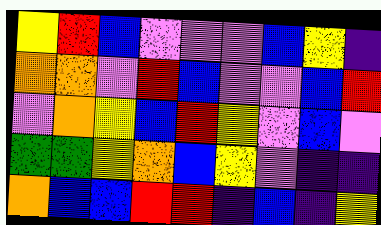[["yellow", "red", "blue", "violet", "violet", "violet", "blue", "yellow", "indigo"], ["orange", "orange", "violet", "red", "blue", "violet", "violet", "blue", "red"], ["violet", "orange", "yellow", "blue", "red", "yellow", "violet", "blue", "violet"], ["green", "green", "yellow", "orange", "blue", "yellow", "violet", "indigo", "indigo"], ["orange", "blue", "blue", "red", "red", "indigo", "blue", "indigo", "yellow"]]